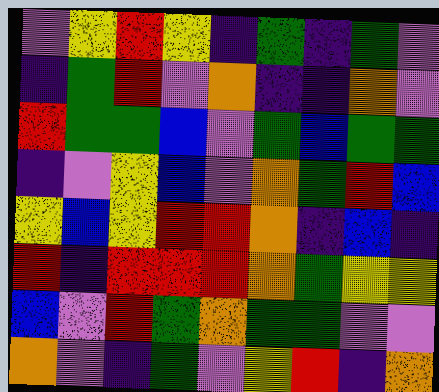[["violet", "yellow", "red", "yellow", "indigo", "green", "indigo", "green", "violet"], ["indigo", "green", "red", "violet", "orange", "indigo", "indigo", "orange", "violet"], ["red", "green", "green", "blue", "violet", "green", "blue", "green", "green"], ["indigo", "violet", "yellow", "blue", "violet", "orange", "green", "red", "blue"], ["yellow", "blue", "yellow", "red", "red", "orange", "indigo", "blue", "indigo"], ["red", "indigo", "red", "red", "red", "orange", "green", "yellow", "yellow"], ["blue", "violet", "red", "green", "orange", "green", "green", "violet", "violet"], ["orange", "violet", "indigo", "green", "violet", "yellow", "red", "indigo", "orange"]]